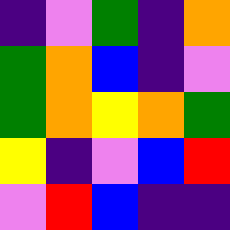[["indigo", "violet", "green", "indigo", "orange"], ["green", "orange", "blue", "indigo", "violet"], ["green", "orange", "yellow", "orange", "green"], ["yellow", "indigo", "violet", "blue", "red"], ["violet", "red", "blue", "indigo", "indigo"]]